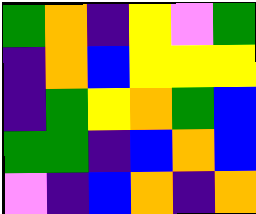[["green", "orange", "indigo", "yellow", "violet", "green"], ["indigo", "orange", "blue", "yellow", "yellow", "yellow"], ["indigo", "green", "yellow", "orange", "green", "blue"], ["green", "green", "indigo", "blue", "orange", "blue"], ["violet", "indigo", "blue", "orange", "indigo", "orange"]]